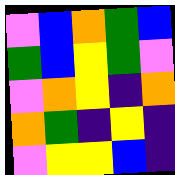[["violet", "blue", "orange", "green", "blue"], ["green", "blue", "yellow", "green", "violet"], ["violet", "orange", "yellow", "indigo", "orange"], ["orange", "green", "indigo", "yellow", "indigo"], ["violet", "yellow", "yellow", "blue", "indigo"]]